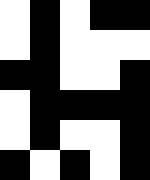[["white", "black", "white", "black", "black"], ["white", "black", "white", "white", "white"], ["black", "black", "white", "white", "black"], ["white", "black", "black", "black", "black"], ["white", "black", "white", "white", "black"], ["black", "white", "black", "white", "black"]]